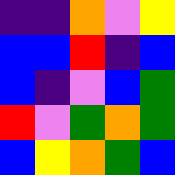[["indigo", "indigo", "orange", "violet", "yellow"], ["blue", "blue", "red", "indigo", "blue"], ["blue", "indigo", "violet", "blue", "green"], ["red", "violet", "green", "orange", "green"], ["blue", "yellow", "orange", "green", "blue"]]